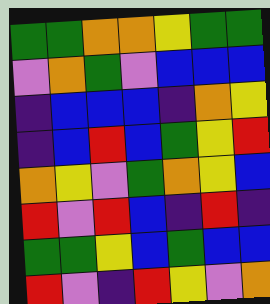[["green", "green", "orange", "orange", "yellow", "green", "green"], ["violet", "orange", "green", "violet", "blue", "blue", "blue"], ["indigo", "blue", "blue", "blue", "indigo", "orange", "yellow"], ["indigo", "blue", "red", "blue", "green", "yellow", "red"], ["orange", "yellow", "violet", "green", "orange", "yellow", "blue"], ["red", "violet", "red", "blue", "indigo", "red", "indigo"], ["green", "green", "yellow", "blue", "green", "blue", "blue"], ["red", "violet", "indigo", "red", "yellow", "violet", "orange"]]